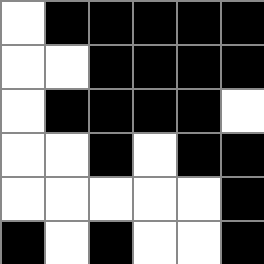[["white", "black", "black", "black", "black", "black"], ["white", "white", "black", "black", "black", "black"], ["white", "black", "black", "black", "black", "white"], ["white", "white", "black", "white", "black", "black"], ["white", "white", "white", "white", "white", "black"], ["black", "white", "black", "white", "white", "black"]]